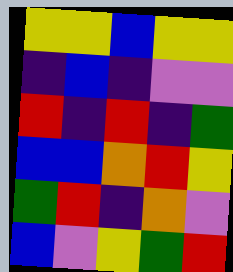[["yellow", "yellow", "blue", "yellow", "yellow"], ["indigo", "blue", "indigo", "violet", "violet"], ["red", "indigo", "red", "indigo", "green"], ["blue", "blue", "orange", "red", "yellow"], ["green", "red", "indigo", "orange", "violet"], ["blue", "violet", "yellow", "green", "red"]]